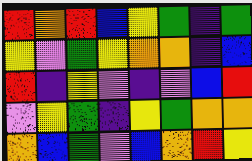[["red", "orange", "red", "blue", "yellow", "green", "indigo", "green"], ["yellow", "violet", "green", "yellow", "orange", "orange", "indigo", "blue"], ["red", "indigo", "yellow", "violet", "indigo", "violet", "blue", "red"], ["violet", "yellow", "green", "indigo", "yellow", "green", "orange", "orange"], ["orange", "blue", "green", "violet", "blue", "orange", "red", "yellow"]]